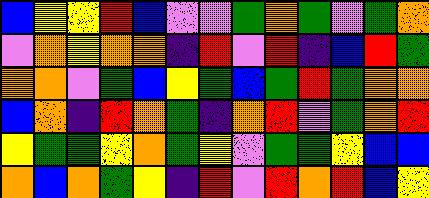[["blue", "yellow", "yellow", "red", "blue", "violet", "violet", "green", "orange", "green", "violet", "green", "orange"], ["violet", "orange", "yellow", "orange", "orange", "indigo", "red", "violet", "red", "indigo", "blue", "red", "green"], ["orange", "orange", "violet", "green", "blue", "yellow", "green", "blue", "green", "red", "green", "orange", "orange"], ["blue", "orange", "indigo", "red", "orange", "green", "indigo", "orange", "red", "violet", "green", "orange", "red"], ["yellow", "green", "green", "yellow", "orange", "green", "yellow", "violet", "green", "green", "yellow", "blue", "blue"], ["orange", "blue", "orange", "green", "yellow", "indigo", "red", "violet", "red", "orange", "red", "blue", "yellow"]]